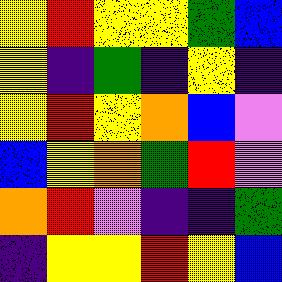[["yellow", "red", "yellow", "yellow", "green", "blue"], ["yellow", "indigo", "green", "indigo", "yellow", "indigo"], ["yellow", "red", "yellow", "orange", "blue", "violet"], ["blue", "yellow", "orange", "green", "red", "violet"], ["orange", "red", "violet", "indigo", "indigo", "green"], ["indigo", "yellow", "yellow", "red", "yellow", "blue"]]